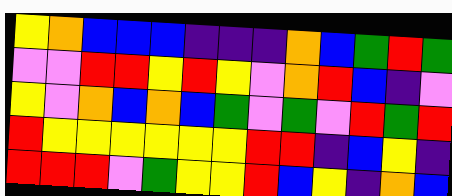[["yellow", "orange", "blue", "blue", "blue", "indigo", "indigo", "indigo", "orange", "blue", "green", "red", "green"], ["violet", "violet", "red", "red", "yellow", "red", "yellow", "violet", "orange", "red", "blue", "indigo", "violet"], ["yellow", "violet", "orange", "blue", "orange", "blue", "green", "violet", "green", "violet", "red", "green", "red"], ["red", "yellow", "yellow", "yellow", "yellow", "yellow", "yellow", "red", "red", "indigo", "blue", "yellow", "indigo"], ["red", "red", "red", "violet", "green", "yellow", "yellow", "red", "blue", "yellow", "indigo", "orange", "blue"]]